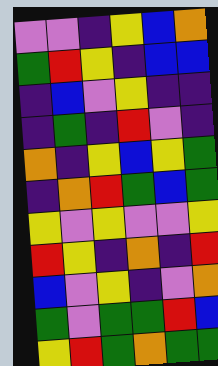[["violet", "violet", "indigo", "yellow", "blue", "orange"], ["green", "red", "yellow", "indigo", "blue", "blue"], ["indigo", "blue", "violet", "yellow", "indigo", "indigo"], ["indigo", "green", "indigo", "red", "violet", "indigo"], ["orange", "indigo", "yellow", "blue", "yellow", "green"], ["indigo", "orange", "red", "green", "blue", "green"], ["yellow", "violet", "yellow", "violet", "violet", "yellow"], ["red", "yellow", "indigo", "orange", "indigo", "red"], ["blue", "violet", "yellow", "indigo", "violet", "orange"], ["green", "violet", "green", "green", "red", "blue"], ["yellow", "red", "green", "orange", "green", "green"]]